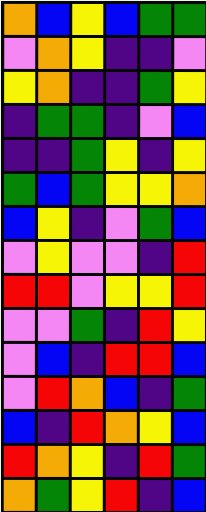[["orange", "blue", "yellow", "blue", "green", "green"], ["violet", "orange", "yellow", "indigo", "indigo", "violet"], ["yellow", "orange", "indigo", "indigo", "green", "yellow"], ["indigo", "green", "green", "indigo", "violet", "blue"], ["indigo", "indigo", "green", "yellow", "indigo", "yellow"], ["green", "blue", "green", "yellow", "yellow", "orange"], ["blue", "yellow", "indigo", "violet", "green", "blue"], ["violet", "yellow", "violet", "violet", "indigo", "red"], ["red", "red", "violet", "yellow", "yellow", "red"], ["violet", "violet", "green", "indigo", "red", "yellow"], ["violet", "blue", "indigo", "red", "red", "blue"], ["violet", "red", "orange", "blue", "indigo", "green"], ["blue", "indigo", "red", "orange", "yellow", "blue"], ["red", "orange", "yellow", "indigo", "red", "green"], ["orange", "green", "yellow", "red", "indigo", "blue"]]